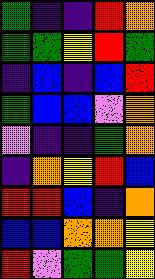[["green", "indigo", "indigo", "red", "orange"], ["green", "green", "yellow", "red", "green"], ["indigo", "blue", "indigo", "blue", "red"], ["green", "blue", "blue", "violet", "orange"], ["violet", "indigo", "indigo", "green", "orange"], ["indigo", "orange", "yellow", "red", "blue"], ["red", "red", "blue", "indigo", "orange"], ["blue", "blue", "orange", "orange", "yellow"], ["red", "violet", "green", "green", "yellow"]]